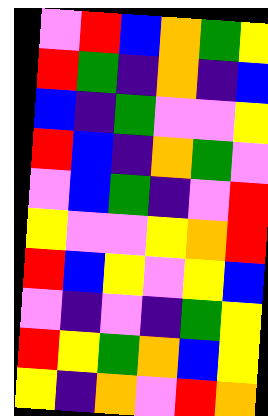[["violet", "red", "blue", "orange", "green", "yellow"], ["red", "green", "indigo", "orange", "indigo", "blue"], ["blue", "indigo", "green", "violet", "violet", "yellow"], ["red", "blue", "indigo", "orange", "green", "violet"], ["violet", "blue", "green", "indigo", "violet", "red"], ["yellow", "violet", "violet", "yellow", "orange", "red"], ["red", "blue", "yellow", "violet", "yellow", "blue"], ["violet", "indigo", "violet", "indigo", "green", "yellow"], ["red", "yellow", "green", "orange", "blue", "yellow"], ["yellow", "indigo", "orange", "violet", "red", "orange"]]